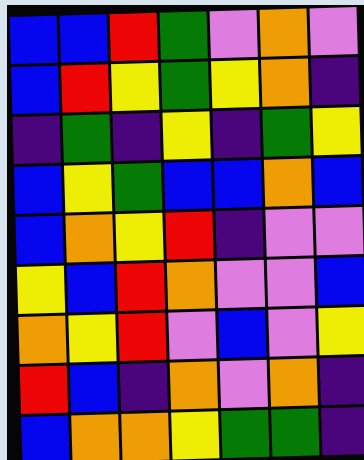[["blue", "blue", "red", "green", "violet", "orange", "violet"], ["blue", "red", "yellow", "green", "yellow", "orange", "indigo"], ["indigo", "green", "indigo", "yellow", "indigo", "green", "yellow"], ["blue", "yellow", "green", "blue", "blue", "orange", "blue"], ["blue", "orange", "yellow", "red", "indigo", "violet", "violet"], ["yellow", "blue", "red", "orange", "violet", "violet", "blue"], ["orange", "yellow", "red", "violet", "blue", "violet", "yellow"], ["red", "blue", "indigo", "orange", "violet", "orange", "indigo"], ["blue", "orange", "orange", "yellow", "green", "green", "indigo"]]